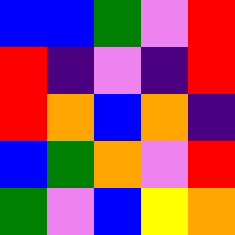[["blue", "blue", "green", "violet", "red"], ["red", "indigo", "violet", "indigo", "red"], ["red", "orange", "blue", "orange", "indigo"], ["blue", "green", "orange", "violet", "red"], ["green", "violet", "blue", "yellow", "orange"]]